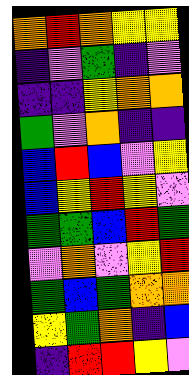[["orange", "red", "orange", "yellow", "yellow"], ["indigo", "violet", "green", "indigo", "violet"], ["indigo", "indigo", "yellow", "orange", "orange"], ["green", "violet", "orange", "indigo", "indigo"], ["blue", "red", "blue", "violet", "yellow"], ["blue", "yellow", "red", "yellow", "violet"], ["green", "green", "blue", "red", "green"], ["violet", "orange", "violet", "yellow", "red"], ["green", "blue", "green", "orange", "orange"], ["yellow", "green", "orange", "indigo", "blue"], ["indigo", "red", "red", "yellow", "violet"]]